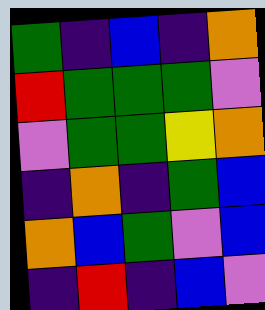[["green", "indigo", "blue", "indigo", "orange"], ["red", "green", "green", "green", "violet"], ["violet", "green", "green", "yellow", "orange"], ["indigo", "orange", "indigo", "green", "blue"], ["orange", "blue", "green", "violet", "blue"], ["indigo", "red", "indigo", "blue", "violet"]]